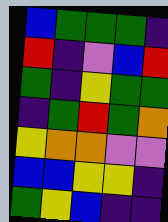[["blue", "green", "green", "green", "indigo"], ["red", "indigo", "violet", "blue", "red"], ["green", "indigo", "yellow", "green", "green"], ["indigo", "green", "red", "green", "orange"], ["yellow", "orange", "orange", "violet", "violet"], ["blue", "blue", "yellow", "yellow", "indigo"], ["green", "yellow", "blue", "indigo", "indigo"]]